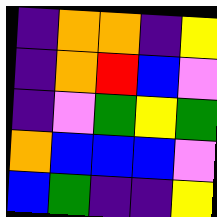[["indigo", "orange", "orange", "indigo", "yellow"], ["indigo", "orange", "red", "blue", "violet"], ["indigo", "violet", "green", "yellow", "green"], ["orange", "blue", "blue", "blue", "violet"], ["blue", "green", "indigo", "indigo", "yellow"]]